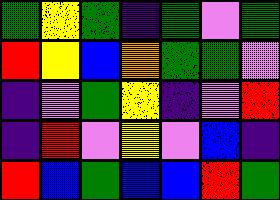[["green", "yellow", "green", "indigo", "green", "violet", "green"], ["red", "yellow", "blue", "orange", "green", "green", "violet"], ["indigo", "violet", "green", "yellow", "indigo", "violet", "red"], ["indigo", "red", "violet", "yellow", "violet", "blue", "indigo"], ["red", "blue", "green", "blue", "blue", "red", "green"]]